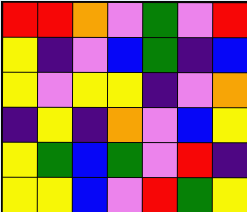[["red", "red", "orange", "violet", "green", "violet", "red"], ["yellow", "indigo", "violet", "blue", "green", "indigo", "blue"], ["yellow", "violet", "yellow", "yellow", "indigo", "violet", "orange"], ["indigo", "yellow", "indigo", "orange", "violet", "blue", "yellow"], ["yellow", "green", "blue", "green", "violet", "red", "indigo"], ["yellow", "yellow", "blue", "violet", "red", "green", "yellow"]]